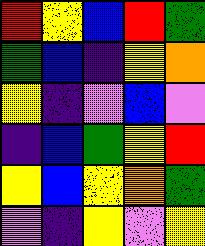[["red", "yellow", "blue", "red", "green"], ["green", "blue", "indigo", "yellow", "orange"], ["yellow", "indigo", "violet", "blue", "violet"], ["indigo", "blue", "green", "yellow", "red"], ["yellow", "blue", "yellow", "orange", "green"], ["violet", "indigo", "yellow", "violet", "yellow"]]